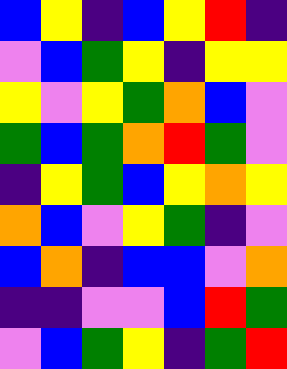[["blue", "yellow", "indigo", "blue", "yellow", "red", "indigo"], ["violet", "blue", "green", "yellow", "indigo", "yellow", "yellow"], ["yellow", "violet", "yellow", "green", "orange", "blue", "violet"], ["green", "blue", "green", "orange", "red", "green", "violet"], ["indigo", "yellow", "green", "blue", "yellow", "orange", "yellow"], ["orange", "blue", "violet", "yellow", "green", "indigo", "violet"], ["blue", "orange", "indigo", "blue", "blue", "violet", "orange"], ["indigo", "indigo", "violet", "violet", "blue", "red", "green"], ["violet", "blue", "green", "yellow", "indigo", "green", "red"]]